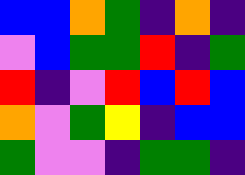[["blue", "blue", "orange", "green", "indigo", "orange", "indigo"], ["violet", "blue", "green", "green", "red", "indigo", "green"], ["red", "indigo", "violet", "red", "blue", "red", "blue"], ["orange", "violet", "green", "yellow", "indigo", "blue", "blue"], ["green", "violet", "violet", "indigo", "green", "green", "indigo"]]